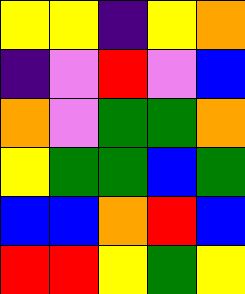[["yellow", "yellow", "indigo", "yellow", "orange"], ["indigo", "violet", "red", "violet", "blue"], ["orange", "violet", "green", "green", "orange"], ["yellow", "green", "green", "blue", "green"], ["blue", "blue", "orange", "red", "blue"], ["red", "red", "yellow", "green", "yellow"]]